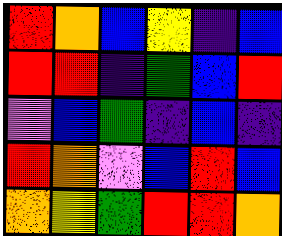[["red", "orange", "blue", "yellow", "indigo", "blue"], ["red", "red", "indigo", "green", "blue", "red"], ["violet", "blue", "green", "indigo", "blue", "indigo"], ["red", "orange", "violet", "blue", "red", "blue"], ["orange", "yellow", "green", "red", "red", "orange"]]